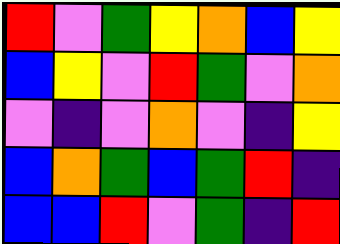[["red", "violet", "green", "yellow", "orange", "blue", "yellow"], ["blue", "yellow", "violet", "red", "green", "violet", "orange"], ["violet", "indigo", "violet", "orange", "violet", "indigo", "yellow"], ["blue", "orange", "green", "blue", "green", "red", "indigo"], ["blue", "blue", "red", "violet", "green", "indigo", "red"]]